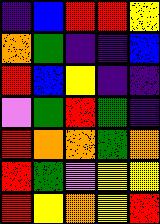[["indigo", "blue", "red", "red", "yellow"], ["orange", "green", "indigo", "indigo", "blue"], ["red", "blue", "yellow", "indigo", "indigo"], ["violet", "green", "red", "green", "indigo"], ["red", "orange", "orange", "green", "orange"], ["red", "green", "violet", "yellow", "yellow"], ["red", "yellow", "orange", "yellow", "red"]]